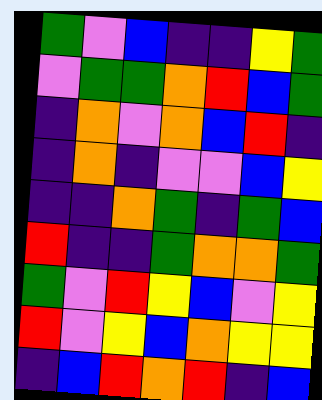[["green", "violet", "blue", "indigo", "indigo", "yellow", "green"], ["violet", "green", "green", "orange", "red", "blue", "green"], ["indigo", "orange", "violet", "orange", "blue", "red", "indigo"], ["indigo", "orange", "indigo", "violet", "violet", "blue", "yellow"], ["indigo", "indigo", "orange", "green", "indigo", "green", "blue"], ["red", "indigo", "indigo", "green", "orange", "orange", "green"], ["green", "violet", "red", "yellow", "blue", "violet", "yellow"], ["red", "violet", "yellow", "blue", "orange", "yellow", "yellow"], ["indigo", "blue", "red", "orange", "red", "indigo", "blue"]]